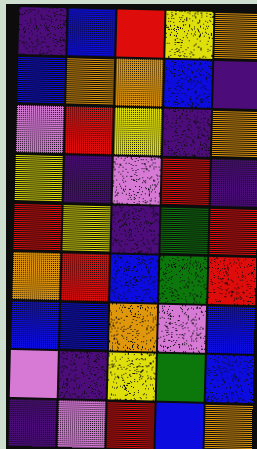[["indigo", "blue", "red", "yellow", "orange"], ["blue", "orange", "orange", "blue", "indigo"], ["violet", "red", "yellow", "indigo", "orange"], ["yellow", "indigo", "violet", "red", "indigo"], ["red", "yellow", "indigo", "green", "red"], ["orange", "red", "blue", "green", "red"], ["blue", "blue", "orange", "violet", "blue"], ["violet", "indigo", "yellow", "green", "blue"], ["indigo", "violet", "red", "blue", "orange"]]